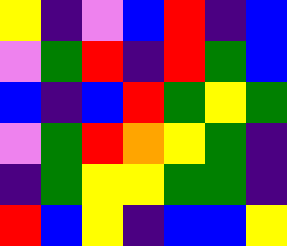[["yellow", "indigo", "violet", "blue", "red", "indigo", "blue"], ["violet", "green", "red", "indigo", "red", "green", "blue"], ["blue", "indigo", "blue", "red", "green", "yellow", "green"], ["violet", "green", "red", "orange", "yellow", "green", "indigo"], ["indigo", "green", "yellow", "yellow", "green", "green", "indigo"], ["red", "blue", "yellow", "indigo", "blue", "blue", "yellow"]]